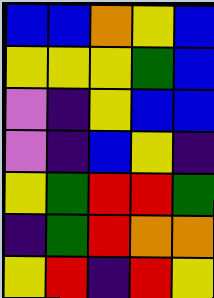[["blue", "blue", "orange", "yellow", "blue"], ["yellow", "yellow", "yellow", "green", "blue"], ["violet", "indigo", "yellow", "blue", "blue"], ["violet", "indigo", "blue", "yellow", "indigo"], ["yellow", "green", "red", "red", "green"], ["indigo", "green", "red", "orange", "orange"], ["yellow", "red", "indigo", "red", "yellow"]]